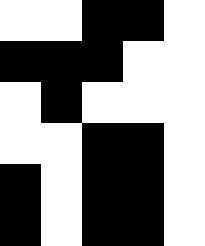[["white", "white", "black", "black", "white"], ["black", "black", "black", "white", "white"], ["white", "black", "white", "white", "white"], ["white", "white", "black", "black", "white"], ["black", "white", "black", "black", "white"], ["black", "white", "black", "black", "white"]]